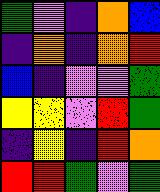[["green", "violet", "indigo", "orange", "blue"], ["indigo", "orange", "indigo", "orange", "red"], ["blue", "indigo", "violet", "violet", "green"], ["yellow", "yellow", "violet", "red", "green"], ["indigo", "yellow", "indigo", "red", "orange"], ["red", "red", "green", "violet", "green"]]